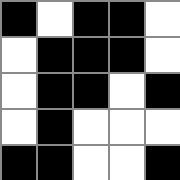[["black", "white", "black", "black", "white"], ["white", "black", "black", "black", "white"], ["white", "black", "black", "white", "black"], ["white", "black", "white", "white", "white"], ["black", "black", "white", "white", "black"]]